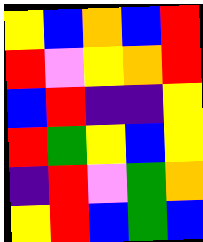[["yellow", "blue", "orange", "blue", "red"], ["red", "violet", "yellow", "orange", "red"], ["blue", "red", "indigo", "indigo", "yellow"], ["red", "green", "yellow", "blue", "yellow"], ["indigo", "red", "violet", "green", "orange"], ["yellow", "red", "blue", "green", "blue"]]